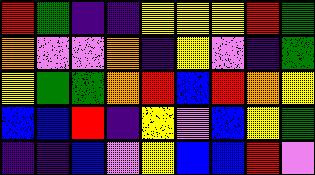[["red", "green", "indigo", "indigo", "yellow", "yellow", "yellow", "red", "green"], ["orange", "violet", "violet", "orange", "indigo", "yellow", "violet", "indigo", "green"], ["yellow", "green", "green", "orange", "red", "blue", "red", "orange", "yellow"], ["blue", "blue", "red", "indigo", "yellow", "violet", "blue", "yellow", "green"], ["indigo", "indigo", "blue", "violet", "yellow", "blue", "blue", "red", "violet"]]